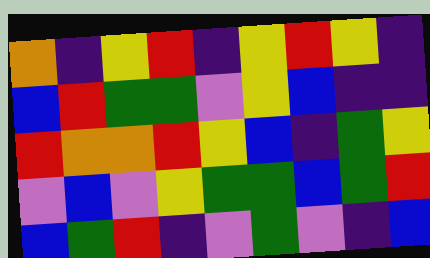[["orange", "indigo", "yellow", "red", "indigo", "yellow", "red", "yellow", "indigo"], ["blue", "red", "green", "green", "violet", "yellow", "blue", "indigo", "indigo"], ["red", "orange", "orange", "red", "yellow", "blue", "indigo", "green", "yellow"], ["violet", "blue", "violet", "yellow", "green", "green", "blue", "green", "red"], ["blue", "green", "red", "indigo", "violet", "green", "violet", "indigo", "blue"]]